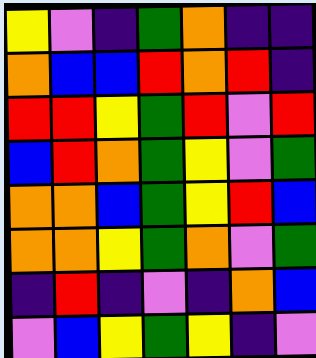[["yellow", "violet", "indigo", "green", "orange", "indigo", "indigo"], ["orange", "blue", "blue", "red", "orange", "red", "indigo"], ["red", "red", "yellow", "green", "red", "violet", "red"], ["blue", "red", "orange", "green", "yellow", "violet", "green"], ["orange", "orange", "blue", "green", "yellow", "red", "blue"], ["orange", "orange", "yellow", "green", "orange", "violet", "green"], ["indigo", "red", "indigo", "violet", "indigo", "orange", "blue"], ["violet", "blue", "yellow", "green", "yellow", "indigo", "violet"]]